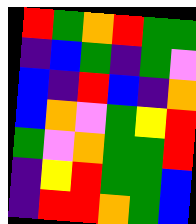[["red", "green", "orange", "red", "green", "green"], ["indigo", "blue", "green", "indigo", "green", "violet"], ["blue", "indigo", "red", "blue", "indigo", "orange"], ["blue", "orange", "violet", "green", "yellow", "red"], ["green", "violet", "orange", "green", "green", "red"], ["indigo", "yellow", "red", "green", "green", "blue"], ["indigo", "red", "red", "orange", "green", "blue"]]